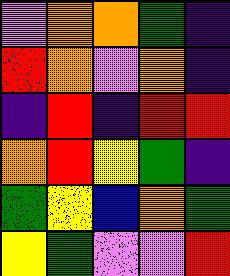[["violet", "orange", "orange", "green", "indigo"], ["red", "orange", "violet", "orange", "indigo"], ["indigo", "red", "indigo", "red", "red"], ["orange", "red", "yellow", "green", "indigo"], ["green", "yellow", "blue", "orange", "green"], ["yellow", "green", "violet", "violet", "red"]]